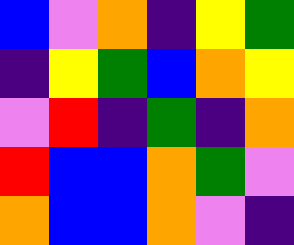[["blue", "violet", "orange", "indigo", "yellow", "green"], ["indigo", "yellow", "green", "blue", "orange", "yellow"], ["violet", "red", "indigo", "green", "indigo", "orange"], ["red", "blue", "blue", "orange", "green", "violet"], ["orange", "blue", "blue", "orange", "violet", "indigo"]]